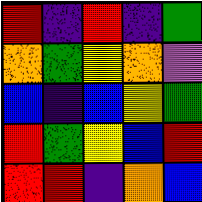[["red", "indigo", "red", "indigo", "green"], ["orange", "green", "yellow", "orange", "violet"], ["blue", "indigo", "blue", "yellow", "green"], ["red", "green", "yellow", "blue", "red"], ["red", "red", "indigo", "orange", "blue"]]